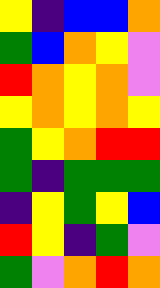[["yellow", "indigo", "blue", "blue", "orange"], ["green", "blue", "orange", "yellow", "violet"], ["red", "orange", "yellow", "orange", "violet"], ["yellow", "orange", "yellow", "orange", "yellow"], ["green", "yellow", "orange", "red", "red"], ["green", "indigo", "green", "green", "green"], ["indigo", "yellow", "green", "yellow", "blue"], ["red", "yellow", "indigo", "green", "violet"], ["green", "violet", "orange", "red", "orange"]]